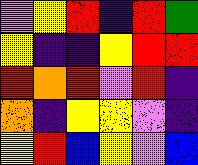[["violet", "yellow", "red", "indigo", "red", "green"], ["yellow", "indigo", "indigo", "yellow", "red", "red"], ["red", "orange", "red", "violet", "red", "indigo"], ["orange", "indigo", "yellow", "yellow", "violet", "indigo"], ["yellow", "red", "blue", "yellow", "violet", "blue"]]